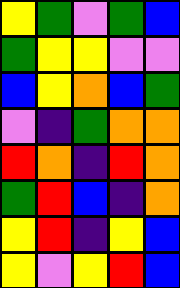[["yellow", "green", "violet", "green", "blue"], ["green", "yellow", "yellow", "violet", "violet"], ["blue", "yellow", "orange", "blue", "green"], ["violet", "indigo", "green", "orange", "orange"], ["red", "orange", "indigo", "red", "orange"], ["green", "red", "blue", "indigo", "orange"], ["yellow", "red", "indigo", "yellow", "blue"], ["yellow", "violet", "yellow", "red", "blue"]]